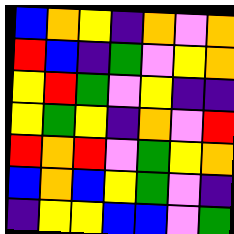[["blue", "orange", "yellow", "indigo", "orange", "violet", "orange"], ["red", "blue", "indigo", "green", "violet", "yellow", "orange"], ["yellow", "red", "green", "violet", "yellow", "indigo", "indigo"], ["yellow", "green", "yellow", "indigo", "orange", "violet", "red"], ["red", "orange", "red", "violet", "green", "yellow", "orange"], ["blue", "orange", "blue", "yellow", "green", "violet", "indigo"], ["indigo", "yellow", "yellow", "blue", "blue", "violet", "green"]]